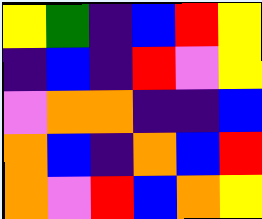[["yellow", "green", "indigo", "blue", "red", "yellow"], ["indigo", "blue", "indigo", "red", "violet", "yellow"], ["violet", "orange", "orange", "indigo", "indigo", "blue"], ["orange", "blue", "indigo", "orange", "blue", "red"], ["orange", "violet", "red", "blue", "orange", "yellow"]]